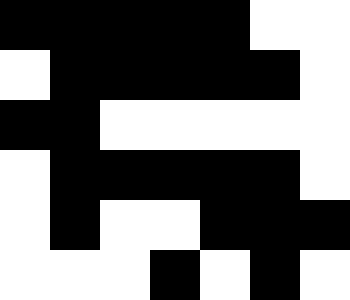[["black", "black", "black", "black", "black", "white", "white"], ["white", "black", "black", "black", "black", "black", "white"], ["black", "black", "white", "white", "white", "white", "white"], ["white", "black", "black", "black", "black", "black", "white"], ["white", "black", "white", "white", "black", "black", "black"], ["white", "white", "white", "black", "white", "black", "white"]]